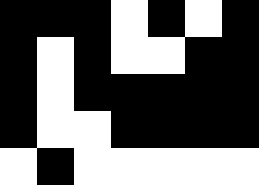[["black", "black", "black", "white", "black", "white", "black"], ["black", "white", "black", "white", "white", "black", "black"], ["black", "white", "black", "black", "black", "black", "black"], ["black", "white", "white", "black", "black", "black", "black"], ["white", "black", "white", "white", "white", "white", "white"]]